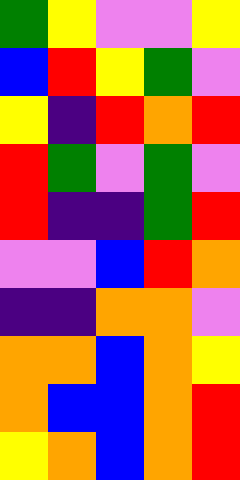[["green", "yellow", "violet", "violet", "yellow"], ["blue", "red", "yellow", "green", "violet"], ["yellow", "indigo", "red", "orange", "red"], ["red", "green", "violet", "green", "violet"], ["red", "indigo", "indigo", "green", "red"], ["violet", "violet", "blue", "red", "orange"], ["indigo", "indigo", "orange", "orange", "violet"], ["orange", "orange", "blue", "orange", "yellow"], ["orange", "blue", "blue", "orange", "red"], ["yellow", "orange", "blue", "orange", "red"]]